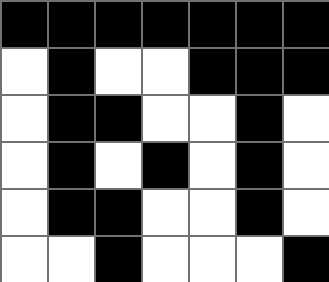[["black", "black", "black", "black", "black", "black", "black"], ["white", "black", "white", "white", "black", "black", "black"], ["white", "black", "black", "white", "white", "black", "white"], ["white", "black", "white", "black", "white", "black", "white"], ["white", "black", "black", "white", "white", "black", "white"], ["white", "white", "black", "white", "white", "white", "black"]]